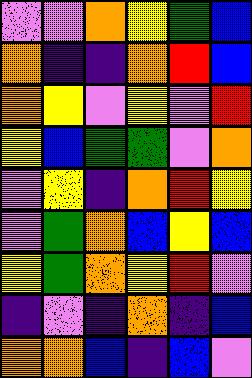[["violet", "violet", "orange", "yellow", "green", "blue"], ["orange", "indigo", "indigo", "orange", "red", "blue"], ["orange", "yellow", "violet", "yellow", "violet", "red"], ["yellow", "blue", "green", "green", "violet", "orange"], ["violet", "yellow", "indigo", "orange", "red", "yellow"], ["violet", "green", "orange", "blue", "yellow", "blue"], ["yellow", "green", "orange", "yellow", "red", "violet"], ["indigo", "violet", "indigo", "orange", "indigo", "blue"], ["orange", "orange", "blue", "indigo", "blue", "violet"]]